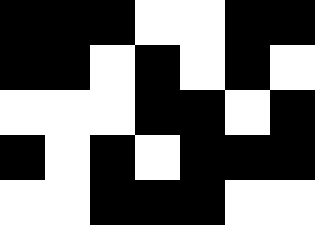[["black", "black", "black", "white", "white", "black", "black"], ["black", "black", "white", "black", "white", "black", "white"], ["white", "white", "white", "black", "black", "white", "black"], ["black", "white", "black", "white", "black", "black", "black"], ["white", "white", "black", "black", "black", "white", "white"]]